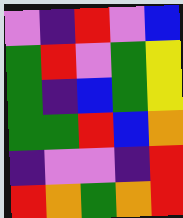[["violet", "indigo", "red", "violet", "blue"], ["green", "red", "violet", "green", "yellow"], ["green", "indigo", "blue", "green", "yellow"], ["green", "green", "red", "blue", "orange"], ["indigo", "violet", "violet", "indigo", "red"], ["red", "orange", "green", "orange", "red"]]